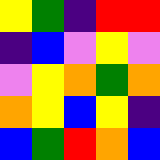[["yellow", "green", "indigo", "red", "red"], ["indigo", "blue", "violet", "yellow", "violet"], ["violet", "yellow", "orange", "green", "orange"], ["orange", "yellow", "blue", "yellow", "indigo"], ["blue", "green", "red", "orange", "blue"]]